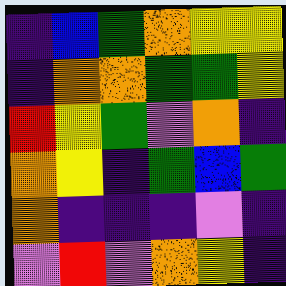[["indigo", "blue", "green", "orange", "yellow", "yellow"], ["indigo", "orange", "orange", "green", "green", "yellow"], ["red", "yellow", "green", "violet", "orange", "indigo"], ["orange", "yellow", "indigo", "green", "blue", "green"], ["orange", "indigo", "indigo", "indigo", "violet", "indigo"], ["violet", "red", "violet", "orange", "yellow", "indigo"]]